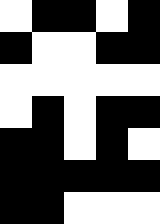[["white", "black", "black", "white", "black"], ["black", "white", "white", "black", "black"], ["white", "white", "white", "white", "white"], ["white", "black", "white", "black", "black"], ["black", "black", "white", "black", "white"], ["black", "black", "black", "black", "black"], ["black", "black", "white", "white", "white"]]